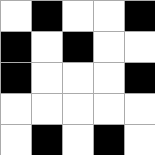[["white", "black", "white", "white", "black"], ["black", "white", "black", "white", "white"], ["black", "white", "white", "white", "black"], ["white", "white", "white", "white", "white"], ["white", "black", "white", "black", "white"]]